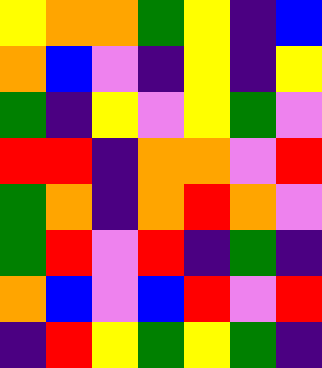[["yellow", "orange", "orange", "green", "yellow", "indigo", "blue"], ["orange", "blue", "violet", "indigo", "yellow", "indigo", "yellow"], ["green", "indigo", "yellow", "violet", "yellow", "green", "violet"], ["red", "red", "indigo", "orange", "orange", "violet", "red"], ["green", "orange", "indigo", "orange", "red", "orange", "violet"], ["green", "red", "violet", "red", "indigo", "green", "indigo"], ["orange", "blue", "violet", "blue", "red", "violet", "red"], ["indigo", "red", "yellow", "green", "yellow", "green", "indigo"]]